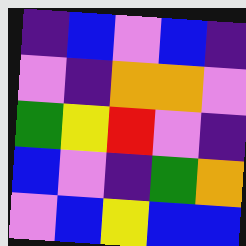[["indigo", "blue", "violet", "blue", "indigo"], ["violet", "indigo", "orange", "orange", "violet"], ["green", "yellow", "red", "violet", "indigo"], ["blue", "violet", "indigo", "green", "orange"], ["violet", "blue", "yellow", "blue", "blue"]]